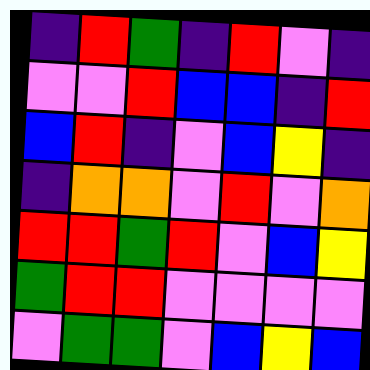[["indigo", "red", "green", "indigo", "red", "violet", "indigo"], ["violet", "violet", "red", "blue", "blue", "indigo", "red"], ["blue", "red", "indigo", "violet", "blue", "yellow", "indigo"], ["indigo", "orange", "orange", "violet", "red", "violet", "orange"], ["red", "red", "green", "red", "violet", "blue", "yellow"], ["green", "red", "red", "violet", "violet", "violet", "violet"], ["violet", "green", "green", "violet", "blue", "yellow", "blue"]]